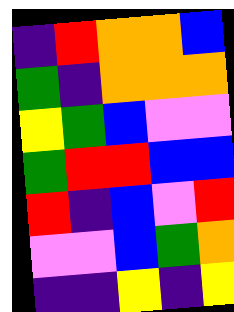[["indigo", "red", "orange", "orange", "blue"], ["green", "indigo", "orange", "orange", "orange"], ["yellow", "green", "blue", "violet", "violet"], ["green", "red", "red", "blue", "blue"], ["red", "indigo", "blue", "violet", "red"], ["violet", "violet", "blue", "green", "orange"], ["indigo", "indigo", "yellow", "indigo", "yellow"]]